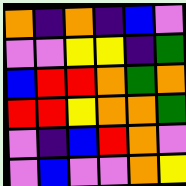[["orange", "indigo", "orange", "indigo", "blue", "violet"], ["violet", "violet", "yellow", "yellow", "indigo", "green"], ["blue", "red", "red", "orange", "green", "orange"], ["red", "red", "yellow", "orange", "orange", "green"], ["violet", "indigo", "blue", "red", "orange", "violet"], ["violet", "blue", "violet", "violet", "orange", "yellow"]]